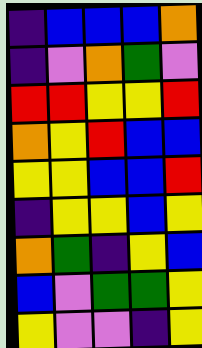[["indigo", "blue", "blue", "blue", "orange"], ["indigo", "violet", "orange", "green", "violet"], ["red", "red", "yellow", "yellow", "red"], ["orange", "yellow", "red", "blue", "blue"], ["yellow", "yellow", "blue", "blue", "red"], ["indigo", "yellow", "yellow", "blue", "yellow"], ["orange", "green", "indigo", "yellow", "blue"], ["blue", "violet", "green", "green", "yellow"], ["yellow", "violet", "violet", "indigo", "yellow"]]